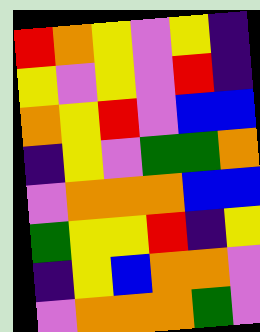[["red", "orange", "yellow", "violet", "yellow", "indigo"], ["yellow", "violet", "yellow", "violet", "red", "indigo"], ["orange", "yellow", "red", "violet", "blue", "blue"], ["indigo", "yellow", "violet", "green", "green", "orange"], ["violet", "orange", "orange", "orange", "blue", "blue"], ["green", "yellow", "yellow", "red", "indigo", "yellow"], ["indigo", "yellow", "blue", "orange", "orange", "violet"], ["violet", "orange", "orange", "orange", "green", "violet"]]